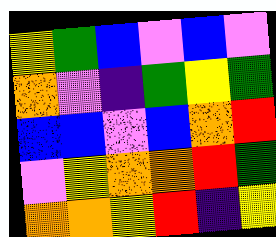[["yellow", "green", "blue", "violet", "blue", "violet"], ["orange", "violet", "indigo", "green", "yellow", "green"], ["blue", "blue", "violet", "blue", "orange", "red"], ["violet", "yellow", "orange", "orange", "red", "green"], ["orange", "orange", "yellow", "red", "indigo", "yellow"]]